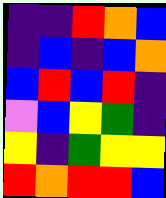[["indigo", "indigo", "red", "orange", "blue"], ["indigo", "blue", "indigo", "blue", "orange"], ["blue", "red", "blue", "red", "indigo"], ["violet", "blue", "yellow", "green", "indigo"], ["yellow", "indigo", "green", "yellow", "yellow"], ["red", "orange", "red", "red", "blue"]]